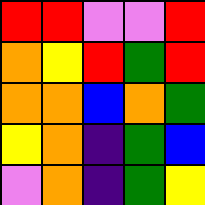[["red", "red", "violet", "violet", "red"], ["orange", "yellow", "red", "green", "red"], ["orange", "orange", "blue", "orange", "green"], ["yellow", "orange", "indigo", "green", "blue"], ["violet", "orange", "indigo", "green", "yellow"]]